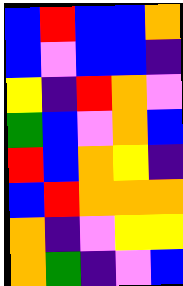[["blue", "red", "blue", "blue", "orange"], ["blue", "violet", "blue", "blue", "indigo"], ["yellow", "indigo", "red", "orange", "violet"], ["green", "blue", "violet", "orange", "blue"], ["red", "blue", "orange", "yellow", "indigo"], ["blue", "red", "orange", "orange", "orange"], ["orange", "indigo", "violet", "yellow", "yellow"], ["orange", "green", "indigo", "violet", "blue"]]